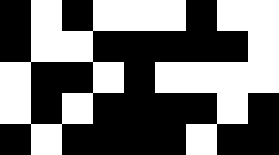[["black", "white", "black", "white", "white", "white", "black", "white", "white"], ["black", "white", "white", "black", "black", "black", "black", "black", "white"], ["white", "black", "black", "white", "black", "white", "white", "white", "white"], ["white", "black", "white", "black", "black", "black", "black", "white", "black"], ["black", "white", "black", "black", "black", "black", "white", "black", "black"]]